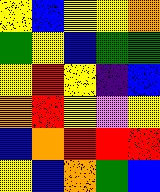[["yellow", "blue", "yellow", "yellow", "orange"], ["green", "yellow", "blue", "green", "green"], ["yellow", "red", "yellow", "indigo", "blue"], ["orange", "red", "yellow", "violet", "yellow"], ["blue", "orange", "red", "red", "red"], ["yellow", "blue", "orange", "green", "blue"]]